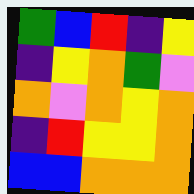[["green", "blue", "red", "indigo", "yellow"], ["indigo", "yellow", "orange", "green", "violet"], ["orange", "violet", "orange", "yellow", "orange"], ["indigo", "red", "yellow", "yellow", "orange"], ["blue", "blue", "orange", "orange", "orange"]]